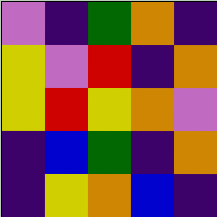[["violet", "indigo", "green", "orange", "indigo"], ["yellow", "violet", "red", "indigo", "orange"], ["yellow", "red", "yellow", "orange", "violet"], ["indigo", "blue", "green", "indigo", "orange"], ["indigo", "yellow", "orange", "blue", "indigo"]]